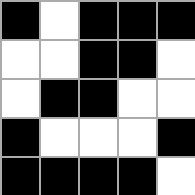[["black", "white", "black", "black", "black"], ["white", "white", "black", "black", "white"], ["white", "black", "black", "white", "white"], ["black", "white", "white", "white", "black"], ["black", "black", "black", "black", "white"]]